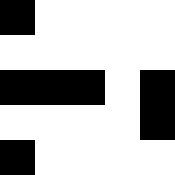[["black", "white", "white", "white", "white"], ["white", "white", "white", "white", "white"], ["black", "black", "black", "white", "black"], ["white", "white", "white", "white", "black"], ["black", "white", "white", "white", "white"]]